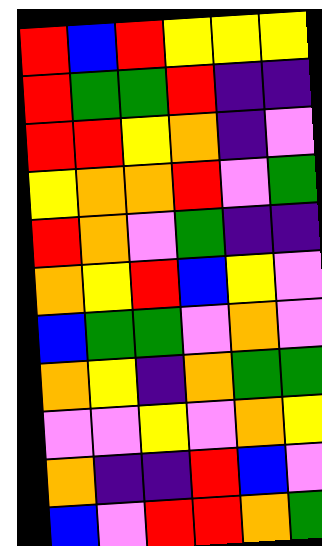[["red", "blue", "red", "yellow", "yellow", "yellow"], ["red", "green", "green", "red", "indigo", "indigo"], ["red", "red", "yellow", "orange", "indigo", "violet"], ["yellow", "orange", "orange", "red", "violet", "green"], ["red", "orange", "violet", "green", "indigo", "indigo"], ["orange", "yellow", "red", "blue", "yellow", "violet"], ["blue", "green", "green", "violet", "orange", "violet"], ["orange", "yellow", "indigo", "orange", "green", "green"], ["violet", "violet", "yellow", "violet", "orange", "yellow"], ["orange", "indigo", "indigo", "red", "blue", "violet"], ["blue", "violet", "red", "red", "orange", "green"]]